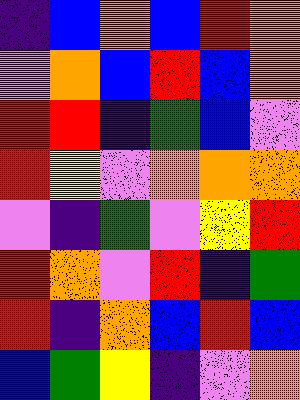[["indigo", "blue", "orange", "blue", "red", "orange"], ["violet", "orange", "blue", "red", "blue", "orange"], ["red", "red", "indigo", "green", "blue", "violet"], ["red", "yellow", "violet", "orange", "orange", "orange"], ["violet", "indigo", "green", "violet", "yellow", "red"], ["red", "orange", "violet", "red", "indigo", "green"], ["red", "indigo", "orange", "blue", "red", "blue"], ["blue", "green", "yellow", "indigo", "violet", "orange"]]